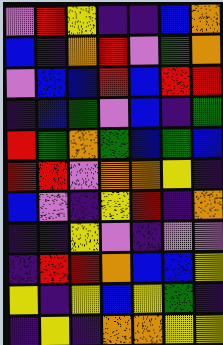[["violet", "red", "yellow", "indigo", "indigo", "blue", "orange"], ["blue", "indigo", "orange", "red", "violet", "green", "orange"], ["violet", "blue", "blue", "red", "blue", "red", "red"], ["indigo", "blue", "green", "violet", "blue", "indigo", "green"], ["red", "green", "orange", "green", "blue", "green", "blue"], ["red", "red", "violet", "orange", "orange", "yellow", "indigo"], ["blue", "violet", "indigo", "yellow", "red", "indigo", "orange"], ["indigo", "indigo", "yellow", "violet", "indigo", "violet", "violet"], ["indigo", "red", "red", "orange", "blue", "blue", "yellow"], ["yellow", "indigo", "yellow", "blue", "yellow", "green", "indigo"], ["indigo", "yellow", "indigo", "orange", "orange", "yellow", "yellow"]]